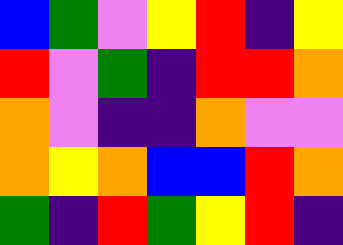[["blue", "green", "violet", "yellow", "red", "indigo", "yellow"], ["red", "violet", "green", "indigo", "red", "red", "orange"], ["orange", "violet", "indigo", "indigo", "orange", "violet", "violet"], ["orange", "yellow", "orange", "blue", "blue", "red", "orange"], ["green", "indigo", "red", "green", "yellow", "red", "indigo"]]